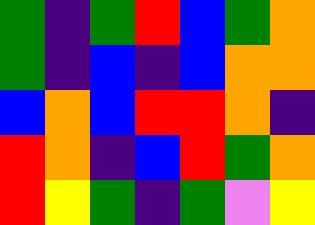[["green", "indigo", "green", "red", "blue", "green", "orange"], ["green", "indigo", "blue", "indigo", "blue", "orange", "orange"], ["blue", "orange", "blue", "red", "red", "orange", "indigo"], ["red", "orange", "indigo", "blue", "red", "green", "orange"], ["red", "yellow", "green", "indigo", "green", "violet", "yellow"]]